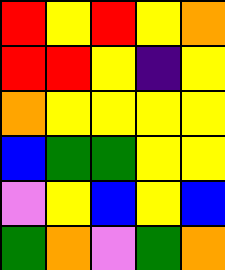[["red", "yellow", "red", "yellow", "orange"], ["red", "red", "yellow", "indigo", "yellow"], ["orange", "yellow", "yellow", "yellow", "yellow"], ["blue", "green", "green", "yellow", "yellow"], ["violet", "yellow", "blue", "yellow", "blue"], ["green", "orange", "violet", "green", "orange"]]